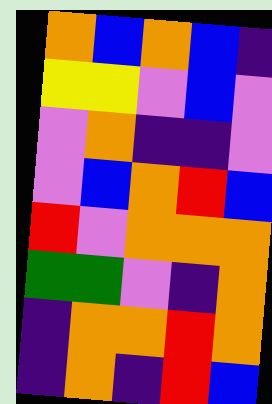[["orange", "blue", "orange", "blue", "indigo"], ["yellow", "yellow", "violet", "blue", "violet"], ["violet", "orange", "indigo", "indigo", "violet"], ["violet", "blue", "orange", "red", "blue"], ["red", "violet", "orange", "orange", "orange"], ["green", "green", "violet", "indigo", "orange"], ["indigo", "orange", "orange", "red", "orange"], ["indigo", "orange", "indigo", "red", "blue"]]